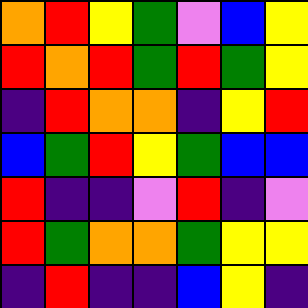[["orange", "red", "yellow", "green", "violet", "blue", "yellow"], ["red", "orange", "red", "green", "red", "green", "yellow"], ["indigo", "red", "orange", "orange", "indigo", "yellow", "red"], ["blue", "green", "red", "yellow", "green", "blue", "blue"], ["red", "indigo", "indigo", "violet", "red", "indigo", "violet"], ["red", "green", "orange", "orange", "green", "yellow", "yellow"], ["indigo", "red", "indigo", "indigo", "blue", "yellow", "indigo"]]